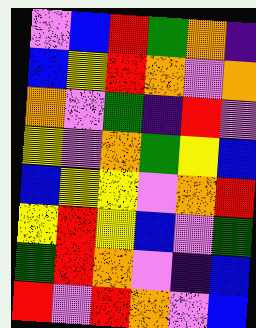[["violet", "blue", "red", "green", "orange", "indigo"], ["blue", "yellow", "red", "orange", "violet", "orange"], ["orange", "violet", "green", "indigo", "red", "violet"], ["yellow", "violet", "orange", "green", "yellow", "blue"], ["blue", "yellow", "yellow", "violet", "orange", "red"], ["yellow", "red", "yellow", "blue", "violet", "green"], ["green", "red", "orange", "violet", "indigo", "blue"], ["red", "violet", "red", "orange", "violet", "blue"]]